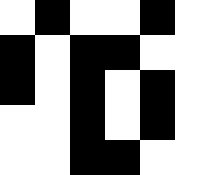[["white", "black", "white", "white", "black", "white"], ["black", "white", "black", "black", "white", "white"], ["black", "white", "black", "white", "black", "white"], ["white", "white", "black", "white", "black", "white"], ["white", "white", "black", "black", "white", "white"]]